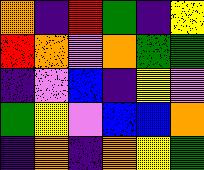[["orange", "indigo", "red", "green", "indigo", "yellow"], ["red", "orange", "violet", "orange", "green", "green"], ["indigo", "violet", "blue", "indigo", "yellow", "violet"], ["green", "yellow", "violet", "blue", "blue", "orange"], ["indigo", "orange", "indigo", "orange", "yellow", "green"]]